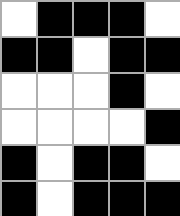[["white", "black", "black", "black", "white"], ["black", "black", "white", "black", "black"], ["white", "white", "white", "black", "white"], ["white", "white", "white", "white", "black"], ["black", "white", "black", "black", "white"], ["black", "white", "black", "black", "black"]]